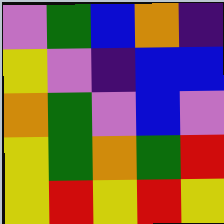[["violet", "green", "blue", "orange", "indigo"], ["yellow", "violet", "indigo", "blue", "blue"], ["orange", "green", "violet", "blue", "violet"], ["yellow", "green", "orange", "green", "red"], ["yellow", "red", "yellow", "red", "yellow"]]